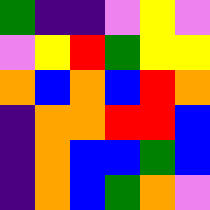[["green", "indigo", "indigo", "violet", "yellow", "violet"], ["violet", "yellow", "red", "green", "yellow", "yellow"], ["orange", "blue", "orange", "blue", "red", "orange"], ["indigo", "orange", "orange", "red", "red", "blue"], ["indigo", "orange", "blue", "blue", "green", "blue"], ["indigo", "orange", "blue", "green", "orange", "violet"]]